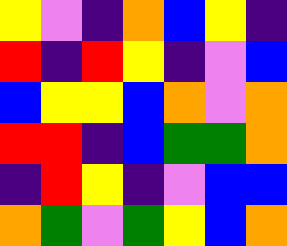[["yellow", "violet", "indigo", "orange", "blue", "yellow", "indigo"], ["red", "indigo", "red", "yellow", "indigo", "violet", "blue"], ["blue", "yellow", "yellow", "blue", "orange", "violet", "orange"], ["red", "red", "indigo", "blue", "green", "green", "orange"], ["indigo", "red", "yellow", "indigo", "violet", "blue", "blue"], ["orange", "green", "violet", "green", "yellow", "blue", "orange"]]